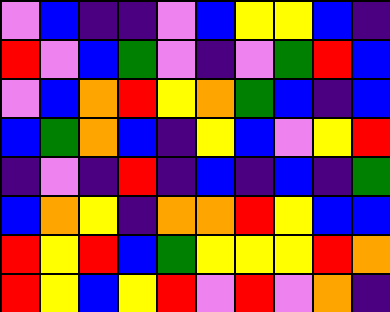[["violet", "blue", "indigo", "indigo", "violet", "blue", "yellow", "yellow", "blue", "indigo"], ["red", "violet", "blue", "green", "violet", "indigo", "violet", "green", "red", "blue"], ["violet", "blue", "orange", "red", "yellow", "orange", "green", "blue", "indigo", "blue"], ["blue", "green", "orange", "blue", "indigo", "yellow", "blue", "violet", "yellow", "red"], ["indigo", "violet", "indigo", "red", "indigo", "blue", "indigo", "blue", "indigo", "green"], ["blue", "orange", "yellow", "indigo", "orange", "orange", "red", "yellow", "blue", "blue"], ["red", "yellow", "red", "blue", "green", "yellow", "yellow", "yellow", "red", "orange"], ["red", "yellow", "blue", "yellow", "red", "violet", "red", "violet", "orange", "indigo"]]